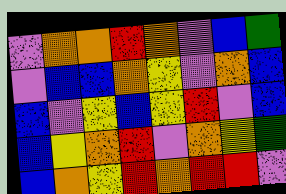[["violet", "orange", "orange", "red", "orange", "violet", "blue", "green"], ["violet", "blue", "blue", "orange", "yellow", "violet", "orange", "blue"], ["blue", "violet", "yellow", "blue", "yellow", "red", "violet", "blue"], ["blue", "yellow", "orange", "red", "violet", "orange", "yellow", "green"], ["blue", "orange", "yellow", "red", "orange", "red", "red", "violet"]]